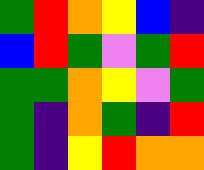[["green", "red", "orange", "yellow", "blue", "indigo"], ["blue", "red", "green", "violet", "green", "red"], ["green", "green", "orange", "yellow", "violet", "green"], ["green", "indigo", "orange", "green", "indigo", "red"], ["green", "indigo", "yellow", "red", "orange", "orange"]]